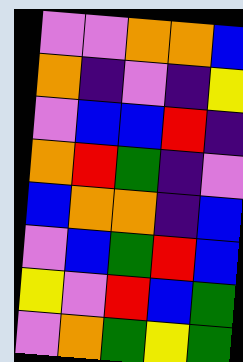[["violet", "violet", "orange", "orange", "blue"], ["orange", "indigo", "violet", "indigo", "yellow"], ["violet", "blue", "blue", "red", "indigo"], ["orange", "red", "green", "indigo", "violet"], ["blue", "orange", "orange", "indigo", "blue"], ["violet", "blue", "green", "red", "blue"], ["yellow", "violet", "red", "blue", "green"], ["violet", "orange", "green", "yellow", "green"]]